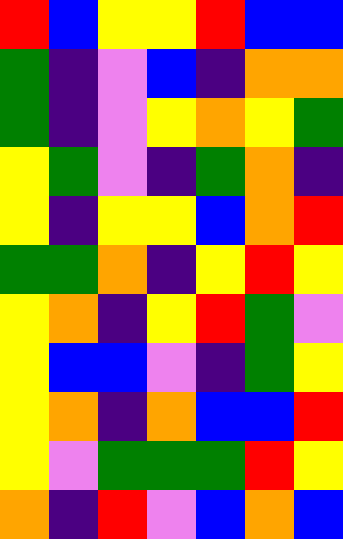[["red", "blue", "yellow", "yellow", "red", "blue", "blue"], ["green", "indigo", "violet", "blue", "indigo", "orange", "orange"], ["green", "indigo", "violet", "yellow", "orange", "yellow", "green"], ["yellow", "green", "violet", "indigo", "green", "orange", "indigo"], ["yellow", "indigo", "yellow", "yellow", "blue", "orange", "red"], ["green", "green", "orange", "indigo", "yellow", "red", "yellow"], ["yellow", "orange", "indigo", "yellow", "red", "green", "violet"], ["yellow", "blue", "blue", "violet", "indigo", "green", "yellow"], ["yellow", "orange", "indigo", "orange", "blue", "blue", "red"], ["yellow", "violet", "green", "green", "green", "red", "yellow"], ["orange", "indigo", "red", "violet", "blue", "orange", "blue"]]